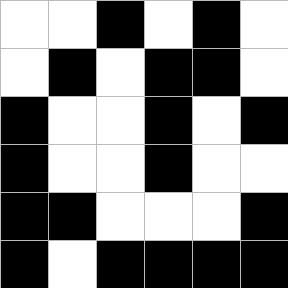[["white", "white", "black", "white", "black", "white"], ["white", "black", "white", "black", "black", "white"], ["black", "white", "white", "black", "white", "black"], ["black", "white", "white", "black", "white", "white"], ["black", "black", "white", "white", "white", "black"], ["black", "white", "black", "black", "black", "black"]]